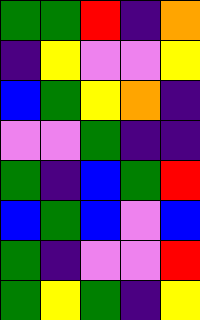[["green", "green", "red", "indigo", "orange"], ["indigo", "yellow", "violet", "violet", "yellow"], ["blue", "green", "yellow", "orange", "indigo"], ["violet", "violet", "green", "indigo", "indigo"], ["green", "indigo", "blue", "green", "red"], ["blue", "green", "blue", "violet", "blue"], ["green", "indigo", "violet", "violet", "red"], ["green", "yellow", "green", "indigo", "yellow"]]